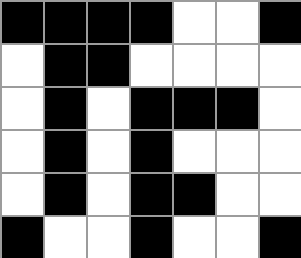[["black", "black", "black", "black", "white", "white", "black"], ["white", "black", "black", "white", "white", "white", "white"], ["white", "black", "white", "black", "black", "black", "white"], ["white", "black", "white", "black", "white", "white", "white"], ["white", "black", "white", "black", "black", "white", "white"], ["black", "white", "white", "black", "white", "white", "black"]]